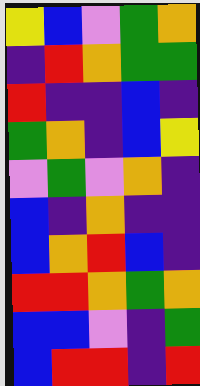[["yellow", "blue", "violet", "green", "orange"], ["indigo", "red", "orange", "green", "green"], ["red", "indigo", "indigo", "blue", "indigo"], ["green", "orange", "indigo", "blue", "yellow"], ["violet", "green", "violet", "orange", "indigo"], ["blue", "indigo", "orange", "indigo", "indigo"], ["blue", "orange", "red", "blue", "indigo"], ["red", "red", "orange", "green", "orange"], ["blue", "blue", "violet", "indigo", "green"], ["blue", "red", "red", "indigo", "red"]]